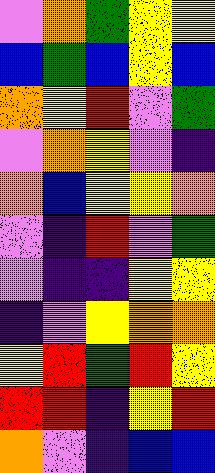[["violet", "orange", "green", "yellow", "yellow"], ["blue", "green", "blue", "yellow", "blue"], ["orange", "yellow", "red", "violet", "green"], ["violet", "orange", "yellow", "violet", "indigo"], ["orange", "blue", "yellow", "yellow", "orange"], ["violet", "indigo", "red", "violet", "green"], ["violet", "indigo", "indigo", "yellow", "yellow"], ["indigo", "violet", "yellow", "orange", "orange"], ["yellow", "red", "green", "red", "yellow"], ["red", "red", "indigo", "yellow", "red"], ["orange", "violet", "indigo", "blue", "blue"]]